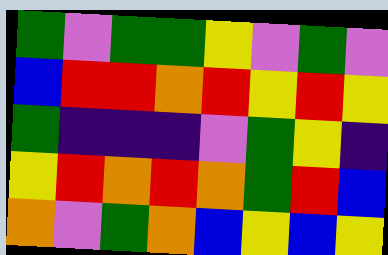[["green", "violet", "green", "green", "yellow", "violet", "green", "violet"], ["blue", "red", "red", "orange", "red", "yellow", "red", "yellow"], ["green", "indigo", "indigo", "indigo", "violet", "green", "yellow", "indigo"], ["yellow", "red", "orange", "red", "orange", "green", "red", "blue"], ["orange", "violet", "green", "orange", "blue", "yellow", "blue", "yellow"]]